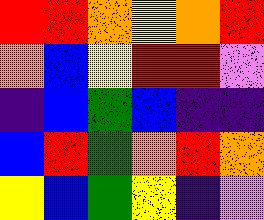[["red", "red", "orange", "yellow", "orange", "red"], ["orange", "blue", "yellow", "red", "red", "violet"], ["indigo", "blue", "green", "blue", "indigo", "indigo"], ["blue", "red", "green", "orange", "red", "orange"], ["yellow", "blue", "green", "yellow", "indigo", "violet"]]